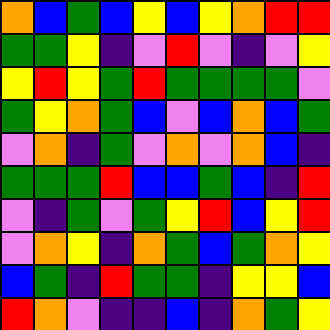[["orange", "blue", "green", "blue", "yellow", "blue", "yellow", "orange", "red", "red"], ["green", "green", "yellow", "indigo", "violet", "red", "violet", "indigo", "violet", "yellow"], ["yellow", "red", "yellow", "green", "red", "green", "green", "green", "green", "violet"], ["green", "yellow", "orange", "green", "blue", "violet", "blue", "orange", "blue", "green"], ["violet", "orange", "indigo", "green", "violet", "orange", "violet", "orange", "blue", "indigo"], ["green", "green", "green", "red", "blue", "blue", "green", "blue", "indigo", "red"], ["violet", "indigo", "green", "violet", "green", "yellow", "red", "blue", "yellow", "red"], ["violet", "orange", "yellow", "indigo", "orange", "green", "blue", "green", "orange", "yellow"], ["blue", "green", "indigo", "red", "green", "green", "indigo", "yellow", "yellow", "blue"], ["red", "orange", "violet", "indigo", "indigo", "blue", "indigo", "orange", "green", "yellow"]]